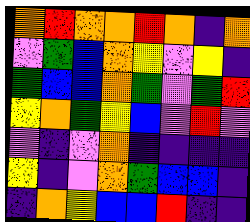[["orange", "red", "orange", "orange", "red", "orange", "indigo", "orange"], ["violet", "green", "blue", "orange", "yellow", "violet", "yellow", "indigo"], ["green", "blue", "blue", "orange", "green", "violet", "green", "red"], ["yellow", "orange", "green", "yellow", "blue", "violet", "red", "violet"], ["violet", "indigo", "violet", "orange", "indigo", "indigo", "indigo", "indigo"], ["yellow", "indigo", "violet", "orange", "green", "blue", "blue", "indigo"], ["indigo", "orange", "yellow", "blue", "blue", "red", "indigo", "indigo"]]